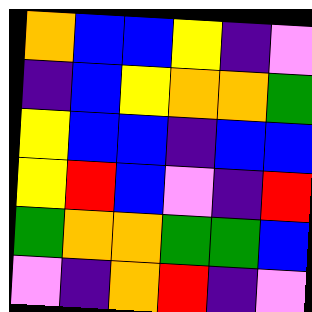[["orange", "blue", "blue", "yellow", "indigo", "violet"], ["indigo", "blue", "yellow", "orange", "orange", "green"], ["yellow", "blue", "blue", "indigo", "blue", "blue"], ["yellow", "red", "blue", "violet", "indigo", "red"], ["green", "orange", "orange", "green", "green", "blue"], ["violet", "indigo", "orange", "red", "indigo", "violet"]]